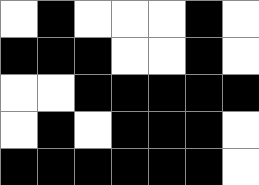[["white", "black", "white", "white", "white", "black", "white"], ["black", "black", "black", "white", "white", "black", "white"], ["white", "white", "black", "black", "black", "black", "black"], ["white", "black", "white", "black", "black", "black", "white"], ["black", "black", "black", "black", "black", "black", "white"]]